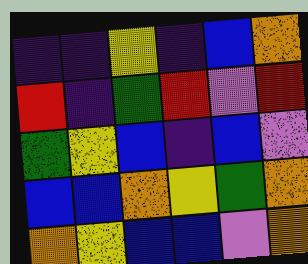[["indigo", "indigo", "yellow", "indigo", "blue", "orange"], ["red", "indigo", "green", "red", "violet", "red"], ["green", "yellow", "blue", "indigo", "blue", "violet"], ["blue", "blue", "orange", "yellow", "green", "orange"], ["orange", "yellow", "blue", "blue", "violet", "orange"]]